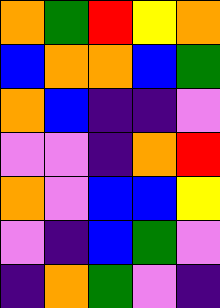[["orange", "green", "red", "yellow", "orange"], ["blue", "orange", "orange", "blue", "green"], ["orange", "blue", "indigo", "indigo", "violet"], ["violet", "violet", "indigo", "orange", "red"], ["orange", "violet", "blue", "blue", "yellow"], ["violet", "indigo", "blue", "green", "violet"], ["indigo", "orange", "green", "violet", "indigo"]]